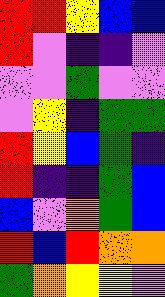[["red", "red", "yellow", "blue", "blue"], ["red", "violet", "indigo", "indigo", "violet"], ["violet", "violet", "green", "violet", "violet"], ["violet", "yellow", "indigo", "green", "green"], ["red", "yellow", "blue", "green", "indigo"], ["red", "indigo", "indigo", "green", "blue"], ["blue", "violet", "orange", "green", "blue"], ["red", "blue", "red", "orange", "orange"], ["green", "orange", "yellow", "yellow", "violet"]]